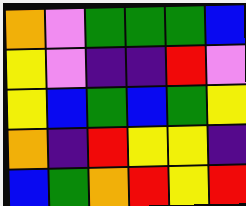[["orange", "violet", "green", "green", "green", "blue"], ["yellow", "violet", "indigo", "indigo", "red", "violet"], ["yellow", "blue", "green", "blue", "green", "yellow"], ["orange", "indigo", "red", "yellow", "yellow", "indigo"], ["blue", "green", "orange", "red", "yellow", "red"]]